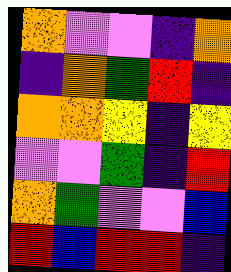[["orange", "violet", "violet", "indigo", "orange"], ["indigo", "orange", "green", "red", "indigo"], ["orange", "orange", "yellow", "indigo", "yellow"], ["violet", "violet", "green", "indigo", "red"], ["orange", "green", "violet", "violet", "blue"], ["red", "blue", "red", "red", "indigo"]]